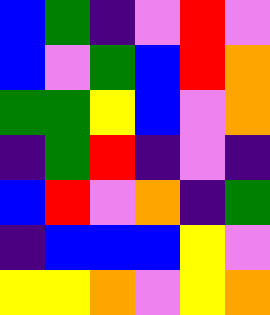[["blue", "green", "indigo", "violet", "red", "violet"], ["blue", "violet", "green", "blue", "red", "orange"], ["green", "green", "yellow", "blue", "violet", "orange"], ["indigo", "green", "red", "indigo", "violet", "indigo"], ["blue", "red", "violet", "orange", "indigo", "green"], ["indigo", "blue", "blue", "blue", "yellow", "violet"], ["yellow", "yellow", "orange", "violet", "yellow", "orange"]]